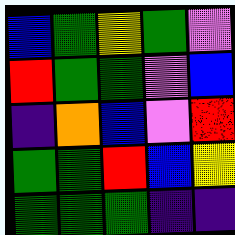[["blue", "green", "yellow", "green", "violet"], ["red", "green", "green", "violet", "blue"], ["indigo", "orange", "blue", "violet", "red"], ["green", "green", "red", "blue", "yellow"], ["green", "green", "green", "indigo", "indigo"]]